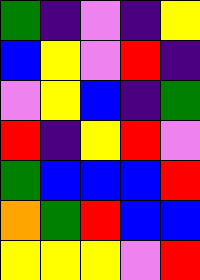[["green", "indigo", "violet", "indigo", "yellow"], ["blue", "yellow", "violet", "red", "indigo"], ["violet", "yellow", "blue", "indigo", "green"], ["red", "indigo", "yellow", "red", "violet"], ["green", "blue", "blue", "blue", "red"], ["orange", "green", "red", "blue", "blue"], ["yellow", "yellow", "yellow", "violet", "red"]]